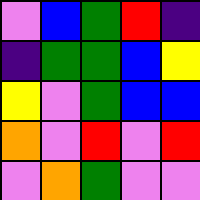[["violet", "blue", "green", "red", "indigo"], ["indigo", "green", "green", "blue", "yellow"], ["yellow", "violet", "green", "blue", "blue"], ["orange", "violet", "red", "violet", "red"], ["violet", "orange", "green", "violet", "violet"]]